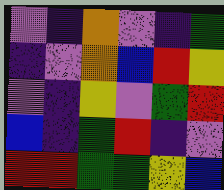[["violet", "indigo", "orange", "violet", "indigo", "green"], ["indigo", "violet", "orange", "blue", "red", "yellow"], ["violet", "indigo", "yellow", "violet", "green", "red"], ["blue", "indigo", "green", "red", "indigo", "violet"], ["red", "red", "green", "green", "yellow", "blue"]]